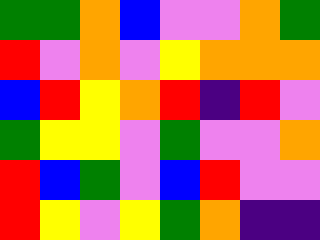[["green", "green", "orange", "blue", "violet", "violet", "orange", "green"], ["red", "violet", "orange", "violet", "yellow", "orange", "orange", "orange"], ["blue", "red", "yellow", "orange", "red", "indigo", "red", "violet"], ["green", "yellow", "yellow", "violet", "green", "violet", "violet", "orange"], ["red", "blue", "green", "violet", "blue", "red", "violet", "violet"], ["red", "yellow", "violet", "yellow", "green", "orange", "indigo", "indigo"]]